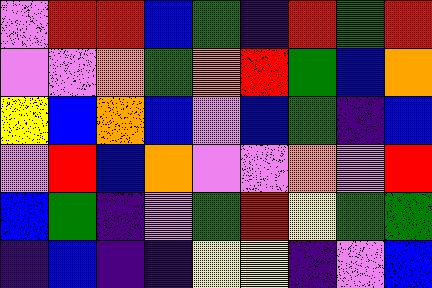[["violet", "red", "red", "blue", "green", "indigo", "red", "green", "red"], ["violet", "violet", "orange", "green", "orange", "red", "green", "blue", "orange"], ["yellow", "blue", "orange", "blue", "violet", "blue", "green", "indigo", "blue"], ["violet", "red", "blue", "orange", "violet", "violet", "orange", "violet", "red"], ["blue", "green", "indigo", "violet", "green", "red", "yellow", "green", "green"], ["indigo", "blue", "indigo", "indigo", "yellow", "yellow", "indigo", "violet", "blue"]]